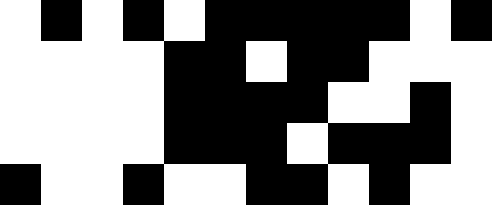[["white", "black", "white", "black", "white", "black", "black", "black", "black", "black", "white", "black"], ["white", "white", "white", "white", "black", "black", "white", "black", "black", "white", "white", "white"], ["white", "white", "white", "white", "black", "black", "black", "black", "white", "white", "black", "white"], ["white", "white", "white", "white", "black", "black", "black", "white", "black", "black", "black", "white"], ["black", "white", "white", "black", "white", "white", "black", "black", "white", "black", "white", "white"]]